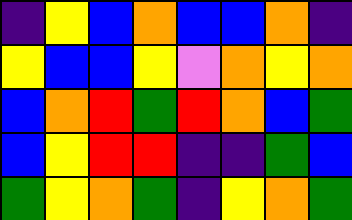[["indigo", "yellow", "blue", "orange", "blue", "blue", "orange", "indigo"], ["yellow", "blue", "blue", "yellow", "violet", "orange", "yellow", "orange"], ["blue", "orange", "red", "green", "red", "orange", "blue", "green"], ["blue", "yellow", "red", "red", "indigo", "indigo", "green", "blue"], ["green", "yellow", "orange", "green", "indigo", "yellow", "orange", "green"]]